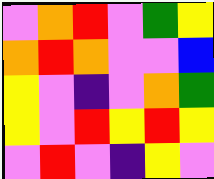[["violet", "orange", "red", "violet", "green", "yellow"], ["orange", "red", "orange", "violet", "violet", "blue"], ["yellow", "violet", "indigo", "violet", "orange", "green"], ["yellow", "violet", "red", "yellow", "red", "yellow"], ["violet", "red", "violet", "indigo", "yellow", "violet"]]